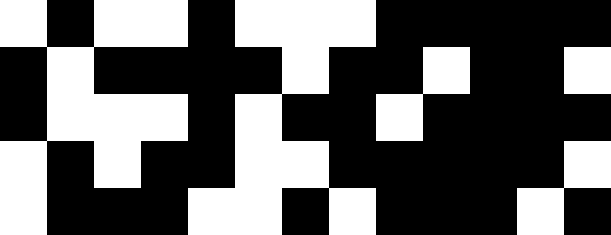[["white", "black", "white", "white", "black", "white", "white", "white", "black", "black", "black", "black", "black"], ["black", "white", "black", "black", "black", "black", "white", "black", "black", "white", "black", "black", "white"], ["black", "white", "white", "white", "black", "white", "black", "black", "white", "black", "black", "black", "black"], ["white", "black", "white", "black", "black", "white", "white", "black", "black", "black", "black", "black", "white"], ["white", "black", "black", "black", "white", "white", "black", "white", "black", "black", "black", "white", "black"]]